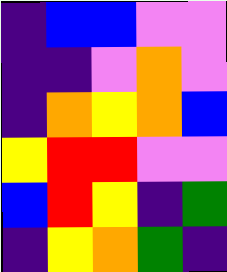[["indigo", "blue", "blue", "violet", "violet"], ["indigo", "indigo", "violet", "orange", "violet"], ["indigo", "orange", "yellow", "orange", "blue"], ["yellow", "red", "red", "violet", "violet"], ["blue", "red", "yellow", "indigo", "green"], ["indigo", "yellow", "orange", "green", "indigo"]]